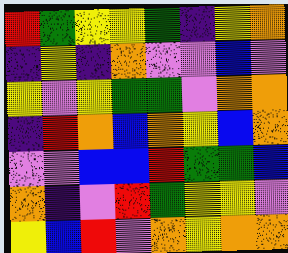[["red", "green", "yellow", "yellow", "green", "indigo", "yellow", "orange"], ["indigo", "yellow", "indigo", "orange", "violet", "violet", "blue", "violet"], ["yellow", "violet", "yellow", "green", "green", "violet", "orange", "orange"], ["indigo", "red", "orange", "blue", "orange", "yellow", "blue", "orange"], ["violet", "violet", "blue", "blue", "red", "green", "green", "blue"], ["orange", "indigo", "violet", "red", "green", "yellow", "yellow", "violet"], ["yellow", "blue", "red", "violet", "orange", "yellow", "orange", "orange"]]